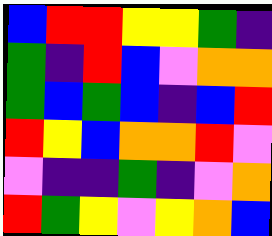[["blue", "red", "red", "yellow", "yellow", "green", "indigo"], ["green", "indigo", "red", "blue", "violet", "orange", "orange"], ["green", "blue", "green", "blue", "indigo", "blue", "red"], ["red", "yellow", "blue", "orange", "orange", "red", "violet"], ["violet", "indigo", "indigo", "green", "indigo", "violet", "orange"], ["red", "green", "yellow", "violet", "yellow", "orange", "blue"]]